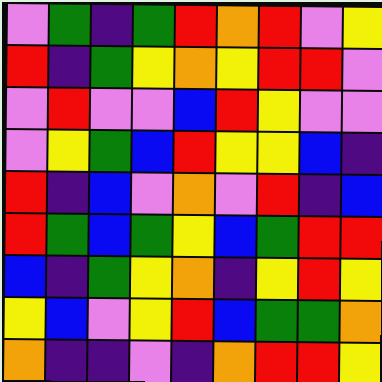[["violet", "green", "indigo", "green", "red", "orange", "red", "violet", "yellow"], ["red", "indigo", "green", "yellow", "orange", "yellow", "red", "red", "violet"], ["violet", "red", "violet", "violet", "blue", "red", "yellow", "violet", "violet"], ["violet", "yellow", "green", "blue", "red", "yellow", "yellow", "blue", "indigo"], ["red", "indigo", "blue", "violet", "orange", "violet", "red", "indigo", "blue"], ["red", "green", "blue", "green", "yellow", "blue", "green", "red", "red"], ["blue", "indigo", "green", "yellow", "orange", "indigo", "yellow", "red", "yellow"], ["yellow", "blue", "violet", "yellow", "red", "blue", "green", "green", "orange"], ["orange", "indigo", "indigo", "violet", "indigo", "orange", "red", "red", "yellow"]]